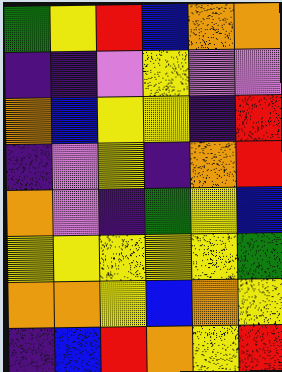[["green", "yellow", "red", "blue", "orange", "orange"], ["indigo", "indigo", "violet", "yellow", "violet", "violet"], ["orange", "blue", "yellow", "yellow", "indigo", "red"], ["indigo", "violet", "yellow", "indigo", "orange", "red"], ["orange", "violet", "indigo", "green", "yellow", "blue"], ["yellow", "yellow", "yellow", "yellow", "yellow", "green"], ["orange", "orange", "yellow", "blue", "orange", "yellow"], ["indigo", "blue", "red", "orange", "yellow", "red"]]